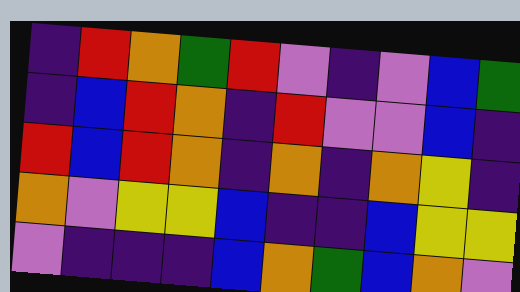[["indigo", "red", "orange", "green", "red", "violet", "indigo", "violet", "blue", "green"], ["indigo", "blue", "red", "orange", "indigo", "red", "violet", "violet", "blue", "indigo"], ["red", "blue", "red", "orange", "indigo", "orange", "indigo", "orange", "yellow", "indigo"], ["orange", "violet", "yellow", "yellow", "blue", "indigo", "indigo", "blue", "yellow", "yellow"], ["violet", "indigo", "indigo", "indigo", "blue", "orange", "green", "blue", "orange", "violet"]]